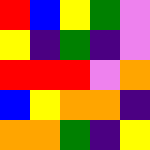[["red", "blue", "yellow", "green", "violet"], ["yellow", "indigo", "green", "indigo", "violet"], ["red", "red", "red", "violet", "orange"], ["blue", "yellow", "orange", "orange", "indigo"], ["orange", "orange", "green", "indigo", "yellow"]]